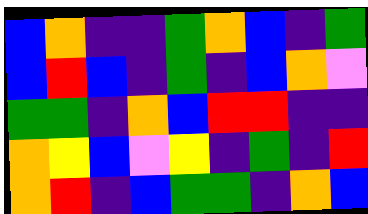[["blue", "orange", "indigo", "indigo", "green", "orange", "blue", "indigo", "green"], ["blue", "red", "blue", "indigo", "green", "indigo", "blue", "orange", "violet"], ["green", "green", "indigo", "orange", "blue", "red", "red", "indigo", "indigo"], ["orange", "yellow", "blue", "violet", "yellow", "indigo", "green", "indigo", "red"], ["orange", "red", "indigo", "blue", "green", "green", "indigo", "orange", "blue"]]